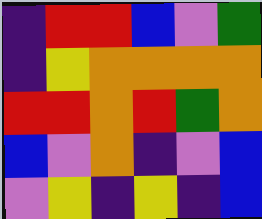[["indigo", "red", "red", "blue", "violet", "green"], ["indigo", "yellow", "orange", "orange", "orange", "orange"], ["red", "red", "orange", "red", "green", "orange"], ["blue", "violet", "orange", "indigo", "violet", "blue"], ["violet", "yellow", "indigo", "yellow", "indigo", "blue"]]